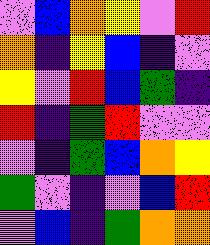[["violet", "blue", "orange", "yellow", "violet", "red"], ["orange", "indigo", "yellow", "blue", "indigo", "violet"], ["yellow", "violet", "red", "blue", "green", "indigo"], ["red", "indigo", "green", "red", "violet", "violet"], ["violet", "indigo", "green", "blue", "orange", "yellow"], ["green", "violet", "indigo", "violet", "blue", "red"], ["violet", "blue", "indigo", "green", "orange", "orange"]]